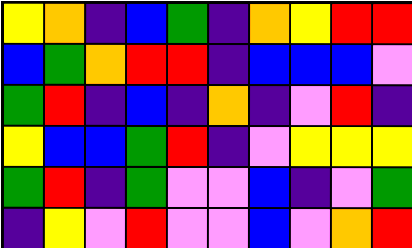[["yellow", "orange", "indigo", "blue", "green", "indigo", "orange", "yellow", "red", "red"], ["blue", "green", "orange", "red", "red", "indigo", "blue", "blue", "blue", "violet"], ["green", "red", "indigo", "blue", "indigo", "orange", "indigo", "violet", "red", "indigo"], ["yellow", "blue", "blue", "green", "red", "indigo", "violet", "yellow", "yellow", "yellow"], ["green", "red", "indigo", "green", "violet", "violet", "blue", "indigo", "violet", "green"], ["indigo", "yellow", "violet", "red", "violet", "violet", "blue", "violet", "orange", "red"]]